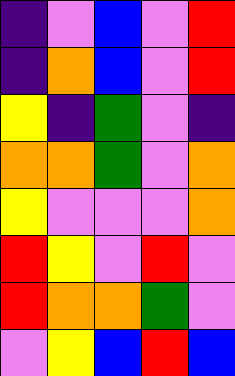[["indigo", "violet", "blue", "violet", "red"], ["indigo", "orange", "blue", "violet", "red"], ["yellow", "indigo", "green", "violet", "indigo"], ["orange", "orange", "green", "violet", "orange"], ["yellow", "violet", "violet", "violet", "orange"], ["red", "yellow", "violet", "red", "violet"], ["red", "orange", "orange", "green", "violet"], ["violet", "yellow", "blue", "red", "blue"]]